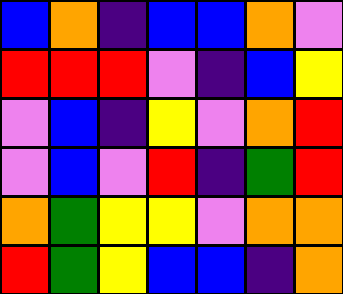[["blue", "orange", "indigo", "blue", "blue", "orange", "violet"], ["red", "red", "red", "violet", "indigo", "blue", "yellow"], ["violet", "blue", "indigo", "yellow", "violet", "orange", "red"], ["violet", "blue", "violet", "red", "indigo", "green", "red"], ["orange", "green", "yellow", "yellow", "violet", "orange", "orange"], ["red", "green", "yellow", "blue", "blue", "indigo", "orange"]]